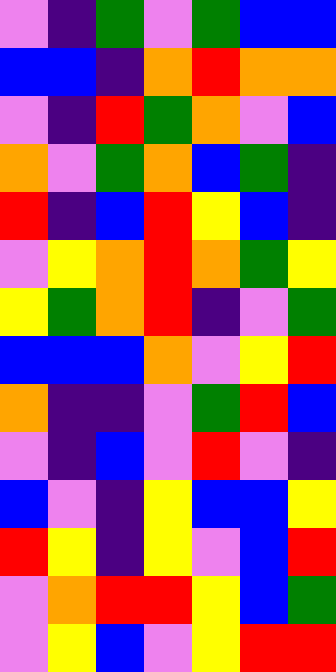[["violet", "indigo", "green", "violet", "green", "blue", "blue"], ["blue", "blue", "indigo", "orange", "red", "orange", "orange"], ["violet", "indigo", "red", "green", "orange", "violet", "blue"], ["orange", "violet", "green", "orange", "blue", "green", "indigo"], ["red", "indigo", "blue", "red", "yellow", "blue", "indigo"], ["violet", "yellow", "orange", "red", "orange", "green", "yellow"], ["yellow", "green", "orange", "red", "indigo", "violet", "green"], ["blue", "blue", "blue", "orange", "violet", "yellow", "red"], ["orange", "indigo", "indigo", "violet", "green", "red", "blue"], ["violet", "indigo", "blue", "violet", "red", "violet", "indigo"], ["blue", "violet", "indigo", "yellow", "blue", "blue", "yellow"], ["red", "yellow", "indigo", "yellow", "violet", "blue", "red"], ["violet", "orange", "red", "red", "yellow", "blue", "green"], ["violet", "yellow", "blue", "violet", "yellow", "red", "red"]]